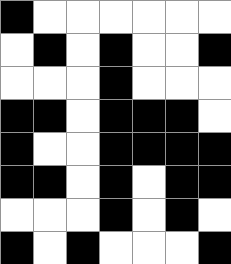[["black", "white", "white", "white", "white", "white", "white"], ["white", "black", "white", "black", "white", "white", "black"], ["white", "white", "white", "black", "white", "white", "white"], ["black", "black", "white", "black", "black", "black", "white"], ["black", "white", "white", "black", "black", "black", "black"], ["black", "black", "white", "black", "white", "black", "black"], ["white", "white", "white", "black", "white", "black", "white"], ["black", "white", "black", "white", "white", "white", "black"]]